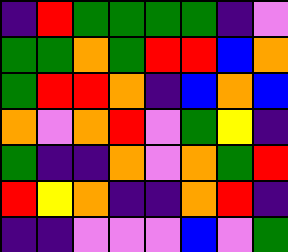[["indigo", "red", "green", "green", "green", "green", "indigo", "violet"], ["green", "green", "orange", "green", "red", "red", "blue", "orange"], ["green", "red", "red", "orange", "indigo", "blue", "orange", "blue"], ["orange", "violet", "orange", "red", "violet", "green", "yellow", "indigo"], ["green", "indigo", "indigo", "orange", "violet", "orange", "green", "red"], ["red", "yellow", "orange", "indigo", "indigo", "orange", "red", "indigo"], ["indigo", "indigo", "violet", "violet", "violet", "blue", "violet", "green"]]